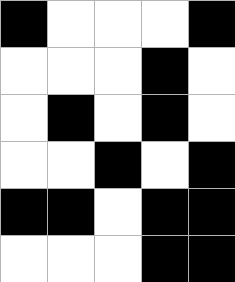[["black", "white", "white", "white", "black"], ["white", "white", "white", "black", "white"], ["white", "black", "white", "black", "white"], ["white", "white", "black", "white", "black"], ["black", "black", "white", "black", "black"], ["white", "white", "white", "black", "black"]]